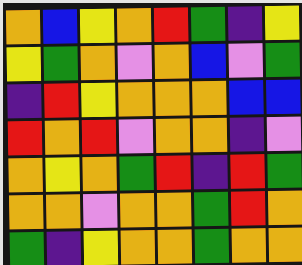[["orange", "blue", "yellow", "orange", "red", "green", "indigo", "yellow"], ["yellow", "green", "orange", "violet", "orange", "blue", "violet", "green"], ["indigo", "red", "yellow", "orange", "orange", "orange", "blue", "blue"], ["red", "orange", "red", "violet", "orange", "orange", "indigo", "violet"], ["orange", "yellow", "orange", "green", "red", "indigo", "red", "green"], ["orange", "orange", "violet", "orange", "orange", "green", "red", "orange"], ["green", "indigo", "yellow", "orange", "orange", "green", "orange", "orange"]]